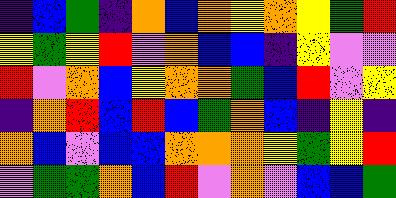[["indigo", "blue", "green", "indigo", "orange", "blue", "orange", "yellow", "orange", "yellow", "green", "red"], ["yellow", "green", "yellow", "red", "violet", "orange", "blue", "blue", "indigo", "yellow", "violet", "violet"], ["red", "violet", "orange", "blue", "yellow", "orange", "orange", "green", "blue", "red", "violet", "yellow"], ["indigo", "orange", "red", "blue", "red", "blue", "green", "orange", "blue", "indigo", "yellow", "indigo"], ["orange", "blue", "violet", "blue", "blue", "orange", "orange", "orange", "yellow", "green", "yellow", "red"], ["violet", "green", "green", "orange", "blue", "red", "violet", "orange", "violet", "blue", "blue", "green"]]